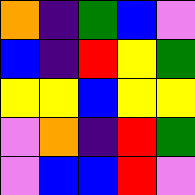[["orange", "indigo", "green", "blue", "violet"], ["blue", "indigo", "red", "yellow", "green"], ["yellow", "yellow", "blue", "yellow", "yellow"], ["violet", "orange", "indigo", "red", "green"], ["violet", "blue", "blue", "red", "violet"]]